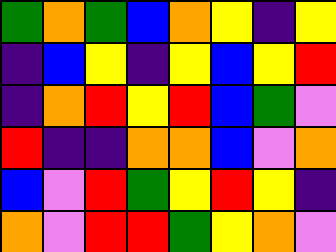[["green", "orange", "green", "blue", "orange", "yellow", "indigo", "yellow"], ["indigo", "blue", "yellow", "indigo", "yellow", "blue", "yellow", "red"], ["indigo", "orange", "red", "yellow", "red", "blue", "green", "violet"], ["red", "indigo", "indigo", "orange", "orange", "blue", "violet", "orange"], ["blue", "violet", "red", "green", "yellow", "red", "yellow", "indigo"], ["orange", "violet", "red", "red", "green", "yellow", "orange", "violet"]]